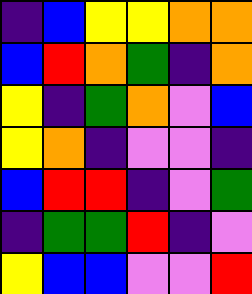[["indigo", "blue", "yellow", "yellow", "orange", "orange"], ["blue", "red", "orange", "green", "indigo", "orange"], ["yellow", "indigo", "green", "orange", "violet", "blue"], ["yellow", "orange", "indigo", "violet", "violet", "indigo"], ["blue", "red", "red", "indigo", "violet", "green"], ["indigo", "green", "green", "red", "indigo", "violet"], ["yellow", "blue", "blue", "violet", "violet", "red"]]